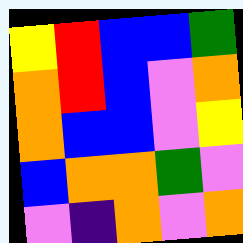[["yellow", "red", "blue", "blue", "green"], ["orange", "red", "blue", "violet", "orange"], ["orange", "blue", "blue", "violet", "yellow"], ["blue", "orange", "orange", "green", "violet"], ["violet", "indigo", "orange", "violet", "orange"]]